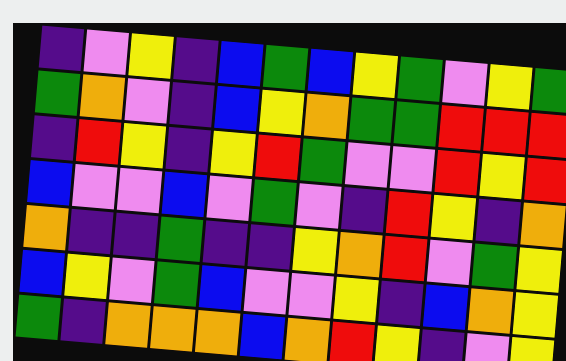[["indigo", "violet", "yellow", "indigo", "blue", "green", "blue", "yellow", "green", "violet", "yellow", "green"], ["green", "orange", "violet", "indigo", "blue", "yellow", "orange", "green", "green", "red", "red", "red"], ["indigo", "red", "yellow", "indigo", "yellow", "red", "green", "violet", "violet", "red", "yellow", "red"], ["blue", "violet", "violet", "blue", "violet", "green", "violet", "indigo", "red", "yellow", "indigo", "orange"], ["orange", "indigo", "indigo", "green", "indigo", "indigo", "yellow", "orange", "red", "violet", "green", "yellow"], ["blue", "yellow", "violet", "green", "blue", "violet", "violet", "yellow", "indigo", "blue", "orange", "yellow"], ["green", "indigo", "orange", "orange", "orange", "blue", "orange", "red", "yellow", "indigo", "violet", "yellow"]]